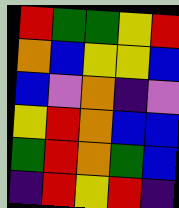[["red", "green", "green", "yellow", "red"], ["orange", "blue", "yellow", "yellow", "blue"], ["blue", "violet", "orange", "indigo", "violet"], ["yellow", "red", "orange", "blue", "blue"], ["green", "red", "orange", "green", "blue"], ["indigo", "red", "yellow", "red", "indigo"]]